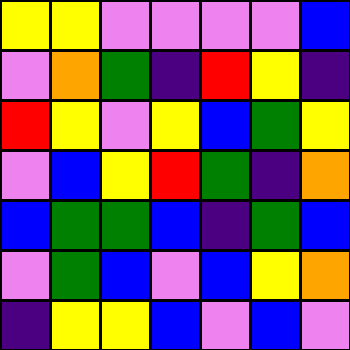[["yellow", "yellow", "violet", "violet", "violet", "violet", "blue"], ["violet", "orange", "green", "indigo", "red", "yellow", "indigo"], ["red", "yellow", "violet", "yellow", "blue", "green", "yellow"], ["violet", "blue", "yellow", "red", "green", "indigo", "orange"], ["blue", "green", "green", "blue", "indigo", "green", "blue"], ["violet", "green", "blue", "violet", "blue", "yellow", "orange"], ["indigo", "yellow", "yellow", "blue", "violet", "blue", "violet"]]